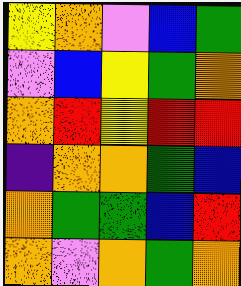[["yellow", "orange", "violet", "blue", "green"], ["violet", "blue", "yellow", "green", "orange"], ["orange", "red", "yellow", "red", "red"], ["indigo", "orange", "orange", "green", "blue"], ["orange", "green", "green", "blue", "red"], ["orange", "violet", "orange", "green", "orange"]]